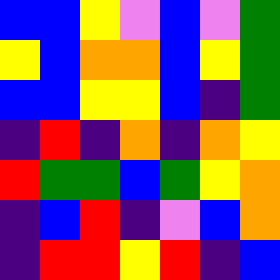[["blue", "blue", "yellow", "violet", "blue", "violet", "green"], ["yellow", "blue", "orange", "orange", "blue", "yellow", "green"], ["blue", "blue", "yellow", "yellow", "blue", "indigo", "green"], ["indigo", "red", "indigo", "orange", "indigo", "orange", "yellow"], ["red", "green", "green", "blue", "green", "yellow", "orange"], ["indigo", "blue", "red", "indigo", "violet", "blue", "orange"], ["indigo", "red", "red", "yellow", "red", "indigo", "blue"]]